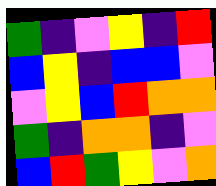[["green", "indigo", "violet", "yellow", "indigo", "red"], ["blue", "yellow", "indigo", "blue", "blue", "violet"], ["violet", "yellow", "blue", "red", "orange", "orange"], ["green", "indigo", "orange", "orange", "indigo", "violet"], ["blue", "red", "green", "yellow", "violet", "orange"]]